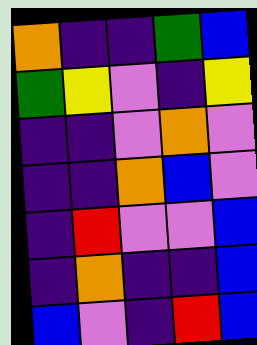[["orange", "indigo", "indigo", "green", "blue"], ["green", "yellow", "violet", "indigo", "yellow"], ["indigo", "indigo", "violet", "orange", "violet"], ["indigo", "indigo", "orange", "blue", "violet"], ["indigo", "red", "violet", "violet", "blue"], ["indigo", "orange", "indigo", "indigo", "blue"], ["blue", "violet", "indigo", "red", "blue"]]